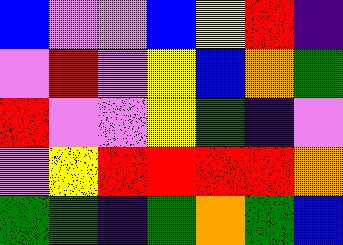[["blue", "violet", "violet", "blue", "yellow", "red", "indigo"], ["violet", "red", "violet", "yellow", "blue", "orange", "green"], ["red", "violet", "violet", "yellow", "green", "indigo", "violet"], ["violet", "yellow", "red", "red", "red", "red", "orange"], ["green", "green", "indigo", "green", "orange", "green", "blue"]]